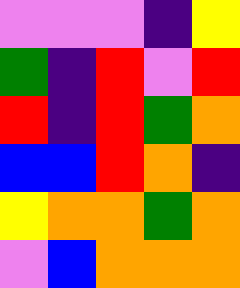[["violet", "violet", "violet", "indigo", "yellow"], ["green", "indigo", "red", "violet", "red"], ["red", "indigo", "red", "green", "orange"], ["blue", "blue", "red", "orange", "indigo"], ["yellow", "orange", "orange", "green", "orange"], ["violet", "blue", "orange", "orange", "orange"]]